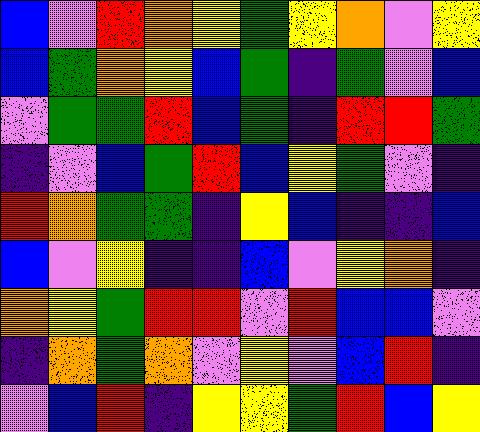[["blue", "violet", "red", "orange", "yellow", "green", "yellow", "orange", "violet", "yellow"], ["blue", "green", "orange", "yellow", "blue", "green", "indigo", "green", "violet", "blue"], ["violet", "green", "green", "red", "blue", "green", "indigo", "red", "red", "green"], ["indigo", "violet", "blue", "green", "red", "blue", "yellow", "green", "violet", "indigo"], ["red", "orange", "green", "green", "indigo", "yellow", "blue", "indigo", "indigo", "blue"], ["blue", "violet", "yellow", "indigo", "indigo", "blue", "violet", "yellow", "orange", "indigo"], ["orange", "yellow", "green", "red", "red", "violet", "red", "blue", "blue", "violet"], ["indigo", "orange", "green", "orange", "violet", "yellow", "violet", "blue", "red", "indigo"], ["violet", "blue", "red", "indigo", "yellow", "yellow", "green", "red", "blue", "yellow"]]